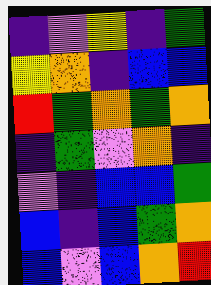[["indigo", "violet", "yellow", "indigo", "green"], ["yellow", "orange", "indigo", "blue", "blue"], ["red", "green", "orange", "green", "orange"], ["indigo", "green", "violet", "orange", "indigo"], ["violet", "indigo", "blue", "blue", "green"], ["blue", "indigo", "blue", "green", "orange"], ["blue", "violet", "blue", "orange", "red"]]